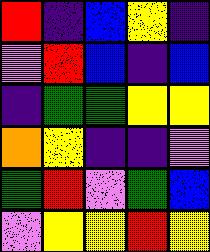[["red", "indigo", "blue", "yellow", "indigo"], ["violet", "red", "blue", "indigo", "blue"], ["indigo", "green", "green", "yellow", "yellow"], ["orange", "yellow", "indigo", "indigo", "violet"], ["green", "red", "violet", "green", "blue"], ["violet", "yellow", "yellow", "red", "yellow"]]